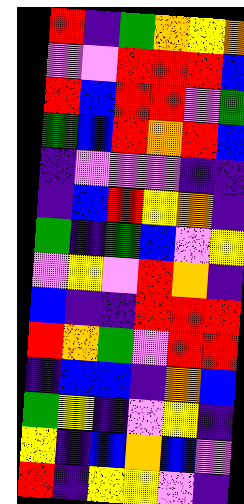[["red", "indigo", "green", "orange", "yellow", "orange"], ["violet", "violet", "red", "red", "red", "blue"], ["red", "blue", "red", "red", "violet", "green"], ["green", "blue", "red", "orange", "red", "blue"], ["indigo", "violet", "violet", "violet", "indigo", "indigo"], ["indigo", "blue", "red", "yellow", "orange", "indigo"], ["green", "indigo", "green", "blue", "violet", "yellow"], ["violet", "yellow", "violet", "red", "orange", "indigo"], ["blue", "indigo", "indigo", "red", "red", "red"], ["red", "orange", "green", "violet", "red", "red"], ["indigo", "blue", "blue", "indigo", "orange", "blue"], ["green", "yellow", "indigo", "violet", "yellow", "indigo"], ["yellow", "indigo", "blue", "orange", "blue", "violet"], ["red", "indigo", "yellow", "yellow", "violet", "indigo"]]